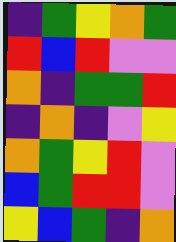[["indigo", "green", "yellow", "orange", "green"], ["red", "blue", "red", "violet", "violet"], ["orange", "indigo", "green", "green", "red"], ["indigo", "orange", "indigo", "violet", "yellow"], ["orange", "green", "yellow", "red", "violet"], ["blue", "green", "red", "red", "violet"], ["yellow", "blue", "green", "indigo", "orange"]]